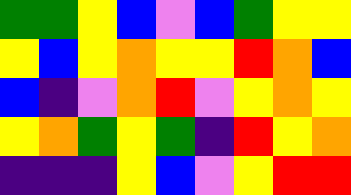[["green", "green", "yellow", "blue", "violet", "blue", "green", "yellow", "yellow"], ["yellow", "blue", "yellow", "orange", "yellow", "yellow", "red", "orange", "blue"], ["blue", "indigo", "violet", "orange", "red", "violet", "yellow", "orange", "yellow"], ["yellow", "orange", "green", "yellow", "green", "indigo", "red", "yellow", "orange"], ["indigo", "indigo", "indigo", "yellow", "blue", "violet", "yellow", "red", "red"]]